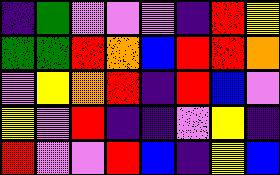[["indigo", "green", "violet", "violet", "violet", "indigo", "red", "yellow"], ["green", "green", "red", "orange", "blue", "red", "red", "orange"], ["violet", "yellow", "orange", "red", "indigo", "red", "blue", "violet"], ["yellow", "violet", "red", "indigo", "indigo", "violet", "yellow", "indigo"], ["red", "violet", "violet", "red", "blue", "indigo", "yellow", "blue"]]